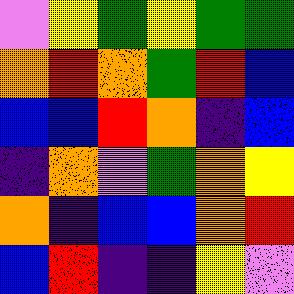[["violet", "yellow", "green", "yellow", "green", "green"], ["orange", "red", "orange", "green", "red", "blue"], ["blue", "blue", "red", "orange", "indigo", "blue"], ["indigo", "orange", "violet", "green", "orange", "yellow"], ["orange", "indigo", "blue", "blue", "orange", "red"], ["blue", "red", "indigo", "indigo", "yellow", "violet"]]